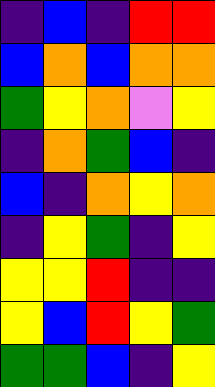[["indigo", "blue", "indigo", "red", "red"], ["blue", "orange", "blue", "orange", "orange"], ["green", "yellow", "orange", "violet", "yellow"], ["indigo", "orange", "green", "blue", "indigo"], ["blue", "indigo", "orange", "yellow", "orange"], ["indigo", "yellow", "green", "indigo", "yellow"], ["yellow", "yellow", "red", "indigo", "indigo"], ["yellow", "blue", "red", "yellow", "green"], ["green", "green", "blue", "indigo", "yellow"]]